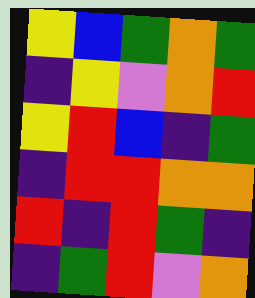[["yellow", "blue", "green", "orange", "green"], ["indigo", "yellow", "violet", "orange", "red"], ["yellow", "red", "blue", "indigo", "green"], ["indigo", "red", "red", "orange", "orange"], ["red", "indigo", "red", "green", "indigo"], ["indigo", "green", "red", "violet", "orange"]]